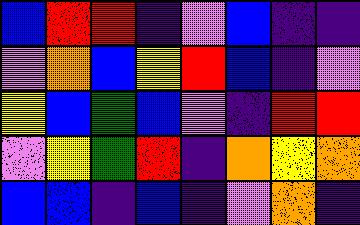[["blue", "red", "red", "indigo", "violet", "blue", "indigo", "indigo"], ["violet", "orange", "blue", "yellow", "red", "blue", "indigo", "violet"], ["yellow", "blue", "green", "blue", "violet", "indigo", "red", "red"], ["violet", "yellow", "green", "red", "indigo", "orange", "yellow", "orange"], ["blue", "blue", "indigo", "blue", "indigo", "violet", "orange", "indigo"]]